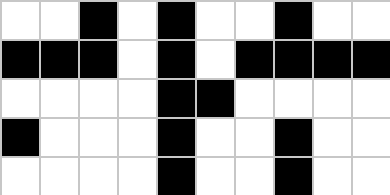[["white", "white", "black", "white", "black", "white", "white", "black", "white", "white"], ["black", "black", "black", "white", "black", "white", "black", "black", "black", "black"], ["white", "white", "white", "white", "black", "black", "white", "white", "white", "white"], ["black", "white", "white", "white", "black", "white", "white", "black", "white", "white"], ["white", "white", "white", "white", "black", "white", "white", "black", "white", "white"]]